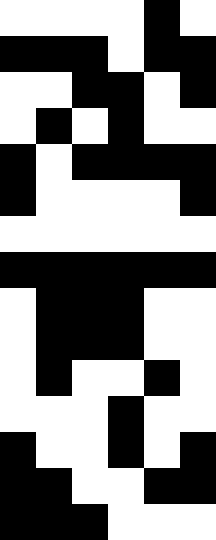[["white", "white", "white", "white", "black", "white"], ["black", "black", "black", "white", "black", "black"], ["white", "white", "black", "black", "white", "black"], ["white", "black", "white", "black", "white", "white"], ["black", "white", "black", "black", "black", "black"], ["black", "white", "white", "white", "white", "black"], ["white", "white", "white", "white", "white", "white"], ["black", "black", "black", "black", "black", "black"], ["white", "black", "black", "black", "white", "white"], ["white", "black", "black", "black", "white", "white"], ["white", "black", "white", "white", "black", "white"], ["white", "white", "white", "black", "white", "white"], ["black", "white", "white", "black", "white", "black"], ["black", "black", "white", "white", "black", "black"], ["black", "black", "black", "white", "white", "white"]]